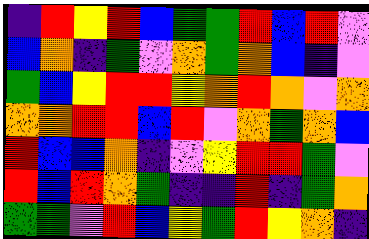[["indigo", "red", "yellow", "red", "blue", "green", "green", "red", "blue", "red", "violet"], ["blue", "orange", "indigo", "green", "violet", "orange", "green", "orange", "blue", "indigo", "violet"], ["green", "blue", "yellow", "red", "red", "yellow", "orange", "red", "orange", "violet", "orange"], ["orange", "orange", "red", "red", "blue", "red", "violet", "orange", "green", "orange", "blue"], ["red", "blue", "blue", "orange", "indigo", "violet", "yellow", "red", "red", "green", "violet"], ["red", "blue", "red", "orange", "green", "indigo", "indigo", "red", "indigo", "green", "orange"], ["green", "green", "violet", "red", "blue", "yellow", "green", "red", "yellow", "orange", "indigo"]]